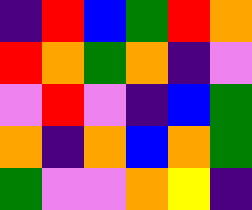[["indigo", "red", "blue", "green", "red", "orange"], ["red", "orange", "green", "orange", "indigo", "violet"], ["violet", "red", "violet", "indigo", "blue", "green"], ["orange", "indigo", "orange", "blue", "orange", "green"], ["green", "violet", "violet", "orange", "yellow", "indigo"]]